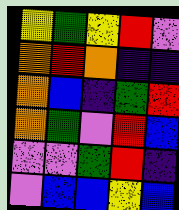[["yellow", "green", "yellow", "red", "violet"], ["orange", "red", "orange", "indigo", "indigo"], ["orange", "blue", "indigo", "green", "red"], ["orange", "green", "violet", "red", "blue"], ["violet", "violet", "green", "red", "indigo"], ["violet", "blue", "blue", "yellow", "blue"]]